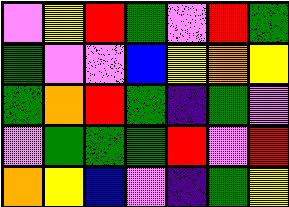[["violet", "yellow", "red", "green", "violet", "red", "green"], ["green", "violet", "violet", "blue", "yellow", "orange", "yellow"], ["green", "orange", "red", "green", "indigo", "green", "violet"], ["violet", "green", "green", "green", "red", "violet", "red"], ["orange", "yellow", "blue", "violet", "indigo", "green", "yellow"]]